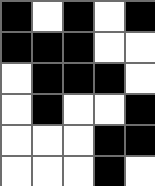[["black", "white", "black", "white", "black"], ["black", "black", "black", "white", "white"], ["white", "black", "black", "black", "white"], ["white", "black", "white", "white", "black"], ["white", "white", "white", "black", "black"], ["white", "white", "white", "black", "white"]]